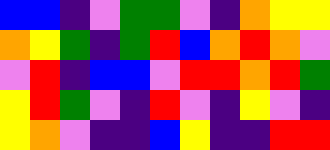[["blue", "blue", "indigo", "violet", "green", "green", "violet", "indigo", "orange", "yellow", "yellow"], ["orange", "yellow", "green", "indigo", "green", "red", "blue", "orange", "red", "orange", "violet"], ["violet", "red", "indigo", "blue", "blue", "violet", "red", "red", "orange", "red", "green"], ["yellow", "red", "green", "violet", "indigo", "red", "violet", "indigo", "yellow", "violet", "indigo"], ["yellow", "orange", "violet", "indigo", "indigo", "blue", "yellow", "indigo", "indigo", "red", "red"]]